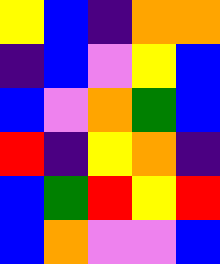[["yellow", "blue", "indigo", "orange", "orange"], ["indigo", "blue", "violet", "yellow", "blue"], ["blue", "violet", "orange", "green", "blue"], ["red", "indigo", "yellow", "orange", "indigo"], ["blue", "green", "red", "yellow", "red"], ["blue", "orange", "violet", "violet", "blue"]]